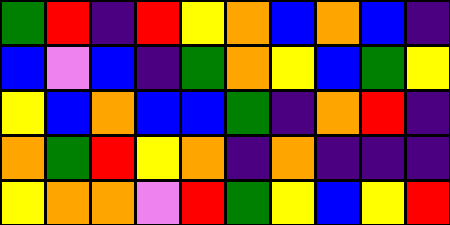[["green", "red", "indigo", "red", "yellow", "orange", "blue", "orange", "blue", "indigo"], ["blue", "violet", "blue", "indigo", "green", "orange", "yellow", "blue", "green", "yellow"], ["yellow", "blue", "orange", "blue", "blue", "green", "indigo", "orange", "red", "indigo"], ["orange", "green", "red", "yellow", "orange", "indigo", "orange", "indigo", "indigo", "indigo"], ["yellow", "orange", "orange", "violet", "red", "green", "yellow", "blue", "yellow", "red"]]